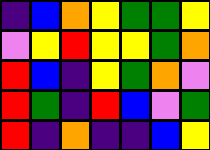[["indigo", "blue", "orange", "yellow", "green", "green", "yellow"], ["violet", "yellow", "red", "yellow", "yellow", "green", "orange"], ["red", "blue", "indigo", "yellow", "green", "orange", "violet"], ["red", "green", "indigo", "red", "blue", "violet", "green"], ["red", "indigo", "orange", "indigo", "indigo", "blue", "yellow"]]